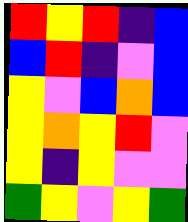[["red", "yellow", "red", "indigo", "blue"], ["blue", "red", "indigo", "violet", "blue"], ["yellow", "violet", "blue", "orange", "blue"], ["yellow", "orange", "yellow", "red", "violet"], ["yellow", "indigo", "yellow", "violet", "violet"], ["green", "yellow", "violet", "yellow", "green"]]